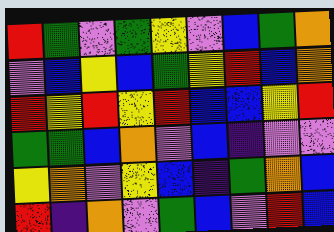[["red", "green", "violet", "green", "yellow", "violet", "blue", "green", "orange"], ["violet", "blue", "yellow", "blue", "green", "yellow", "red", "blue", "orange"], ["red", "yellow", "red", "yellow", "red", "blue", "blue", "yellow", "red"], ["green", "green", "blue", "orange", "violet", "blue", "indigo", "violet", "violet"], ["yellow", "orange", "violet", "yellow", "blue", "indigo", "green", "orange", "blue"], ["red", "indigo", "orange", "violet", "green", "blue", "violet", "red", "blue"]]